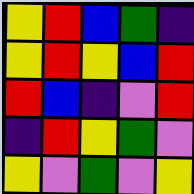[["yellow", "red", "blue", "green", "indigo"], ["yellow", "red", "yellow", "blue", "red"], ["red", "blue", "indigo", "violet", "red"], ["indigo", "red", "yellow", "green", "violet"], ["yellow", "violet", "green", "violet", "yellow"]]